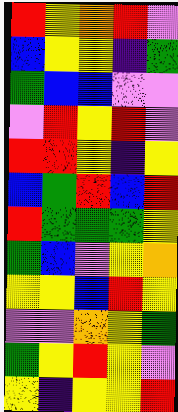[["red", "yellow", "orange", "red", "violet"], ["blue", "yellow", "yellow", "indigo", "green"], ["green", "blue", "blue", "violet", "violet"], ["violet", "red", "yellow", "red", "violet"], ["red", "red", "yellow", "indigo", "yellow"], ["blue", "green", "red", "blue", "red"], ["red", "green", "green", "green", "yellow"], ["green", "blue", "violet", "yellow", "orange"], ["yellow", "yellow", "blue", "red", "yellow"], ["violet", "violet", "orange", "yellow", "green"], ["green", "yellow", "red", "yellow", "violet"], ["yellow", "indigo", "yellow", "yellow", "red"]]